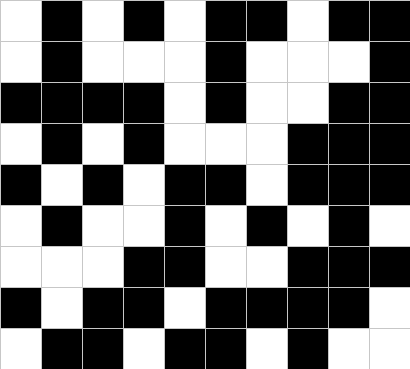[["white", "black", "white", "black", "white", "black", "black", "white", "black", "black"], ["white", "black", "white", "white", "white", "black", "white", "white", "white", "black"], ["black", "black", "black", "black", "white", "black", "white", "white", "black", "black"], ["white", "black", "white", "black", "white", "white", "white", "black", "black", "black"], ["black", "white", "black", "white", "black", "black", "white", "black", "black", "black"], ["white", "black", "white", "white", "black", "white", "black", "white", "black", "white"], ["white", "white", "white", "black", "black", "white", "white", "black", "black", "black"], ["black", "white", "black", "black", "white", "black", "black", "black", "black", "white"], ["white", "black", "black", "white", "black", "black", "white", "black", "white", "white"]]